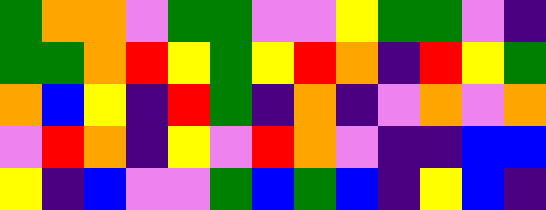[["green", "orange", "orange", "violet", "green", "green", "violet", "violet", "yellow", "green", "green", "violet", "indigo"], ["green", "green", "orange", "red", "yellow", "green", "yellow", "red", "orange", "indigo", "red", "yellow", "green"], ["orange", "blue", "yellow", "indigo", "red", "green", "indigo", "orange", "indigo", "violet", "orange", "violet", "orange"], ["violet", "red", "orange", "indigo", "yellow", "violet", "red", "orange", "violet", "indigo", "indigo", "blue", "blue"], ["yellow", "indigo", "blue", "violet", "violet", "green", "blue", "green", "blue", "indigo", "yellow", "blue", "indigo"]]